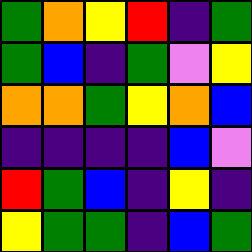[["green", "orange", "yellow", "red", "indigo", "green"], ["green", "blue", "indigo", "green", "violet", "yellow"], ["orange", "orange", "green", "yellow", "orange", "blue"], ["indigo", "indigo", "indigo", "indigo", "blue", "violet"], ["red", "green", "blue", "indigo", "yellow", "indigo"], ["yellow", "green", "green", "indigo", "blue", "green"]]